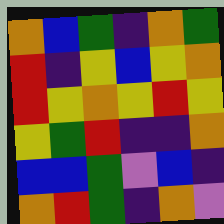[["orange", "blue", "green", "indigo", "orange", "green"], ["red", "indigo", "yellow", "blue", "yellow", "orange"], ["red", "yellow", "orange", "yellow", "red", "yellow"], ["yellow", "green", "red", "indigo", "indigo", "orange"], ["blue", "blue", "green", "violet", "blue", "indigo"], ["orange", "red", "green", "indigo", "orange", "violet"]]